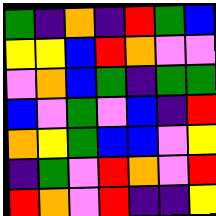[["green", "indigo", "orange", "indigo", "red", "green", "blue"], ["yellow", "yellow", "blue", "red", "orange", "violet", "violet"], ["violet", "orange", "blue", "green", "indigo", "green", "green"], ["blue", "violet", "green", "violet", "blue", "indigo", "red"], ["orange", "yellow", "green", "blue", "blue", "violet", "yellow"], ["indigo", "green", "violet", "red", "orange", "violet", "red"], ["red", "orange", "violet", "red", "indigo", "indigo", "yellow"]]